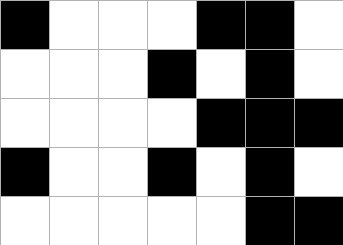[["black", "white", "white", "white", "black", "black", "white"], ["white", "white", "white", "black", "white", "black", "white"], ["white", "white", "white", "white", "black", "black", "black"], ["black", "white", "white", "black", "white", "black", "white"], ["white", "white", "white", "white", "white", "black", "black"]]